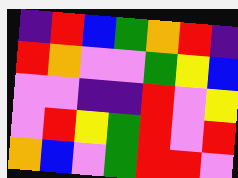[["indigo", "red", "blue", "green", "orange", "red", "indigo"], ["red", "orange", "violet", "violet", "green", "yellow", "blue"], ["violet", "violet", "indigo", "indigo", "red", "violet", "yellow"], ["violet", "red", "yellow", "green", "red", "violet", "red"], ["orange", "blue", "violet", "green", "red", "red", "violet"]]